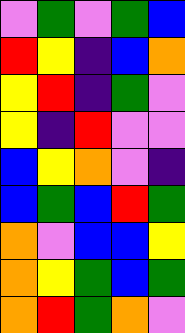[["violet", "green", "violet", "green", "blue"], ["red", "yellow", "indigo", "blue", "orange"], ["yellow", "red", "indigo", "green", "violet"], ["yellow", "indigo", "red", "violet", "violet"], ["blue", "yellow", "orange", "violet", "indigo"], ["blue", "green", "blue", "red", "green"], ["orange", "violet", "blue", "blue", "yellow"], ["orange", "yellow", "green", "blue", "green"], ["orange", "red", "green", "orange", "violet"]]